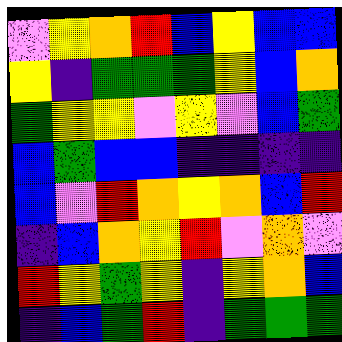[["violet", "yellow", "orange", "red", "blue", "yellow", "blue", "blue"], ["yellow", "indigo", "green", "green", "green", "yellow", "blue", "orange"], ["green", "yellow", "yellow", "violet", "yellow", "violet", "blue", "green"], ["blue", "green", "blue", "blue", "indigo", "indigo", "indigo", "indigo"], ["blue", "violet", "red", "orange", "yellow", "orange", "blue", "red"], ["indigo", "blue", "orange", "yellow", "red", "violet", "orange", "violet"], ["red", "yellow", "green", "yellow", "indigo", "yellow", "orange", "blue"], ["indigo", "blue", "green", "red", "indigo", "green", "green", "green"]]